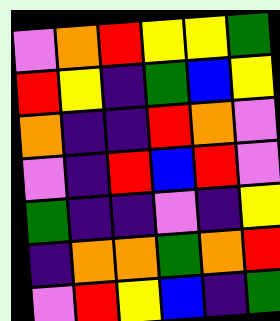[["violet", "orange", "red", "yellow", "yellow", "green"], ["red", "yellow", "indigo", "green", "blue", "yellow"], ["orange", "indigo", "indigo", "red", "orange", "violet"], ["violet", "indigo", "red", "blue", "red", "violet"], ["green", "indigo", "indigo", "violet", "indigo", "yellow"], ["indigo", "orange", "orange", "green", "orange", "red"], ["violet", "red", "yellow", "blue", "indigo", "green"]]